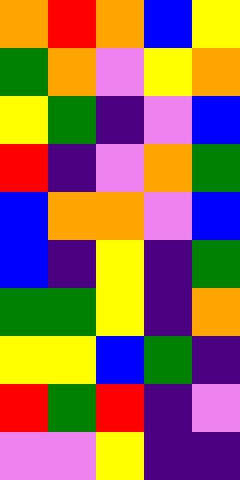[["orange", "red", "orange", "blue", "yellow"], ["green", "orange", "violet", "yellow", "orange"], ["yellow", "green", "indigo", "violet", "blue"], ["red", "indigo", "violet", "orange", "green"], ["blue", "orange", "orange", "violet", "blue"], ["blue", "indigo", "yellow", "indigo", "green"], ["green", "green", "yellow", "indigo", "orange"], ["yellow", "yellow", "blue", "green", "indigo"], ["red", "green", "red", "indigo", "violet"], ["violet", "violet", "yellow", "indigo", "indigo"]]